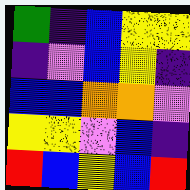[["green", "indigo", "blue", "yellow", "yellow"], ["indigo", "violet", "blue", "yellow", "indigo"], ["blue", "blue", "orange", "orange", "violet"], ["yellow", "yellow", "violet", "blue", "indigo"], ["red", "blue", "yellow", "blue", "red"]]